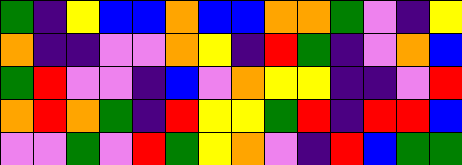[["green", "indigo", "yellow", "blue", "blue", "orange", "blue", "blue", "orange", "orange", "green", "violet", "indigo", "yellow"], ["orange", "indigo", "indigo", "violet", "violet", "orange", "yellow", "indigo", "red", "green", "indigo", "violet", "orange", "blue"], ["green", "red", "violet", "violet", "indigo", "blue", "violet", "orange", "yellow", "yellow", "indigo", "indigo", "violet", "red"], ["orange", "red", "orange", "green", "indigo", "red", "yellow", "yellow", "green", "red", "indigo", "red", "red", "blue"], ["violet", "violet", "green", "violet", "red", "green", "yellow", "orange", "violet", "indigo", "red", "blue", "green", "green"]]